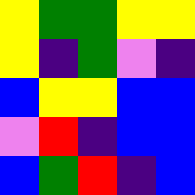[["yellow", "green", "green", "yellow", "yellow"], ["yellow", "indigo", "green", "violet", "indigo"], ["blue", "yellow", "yellow", "blue", "blue"], ["violet", "red", "indigo", "blue", "blue"], ["blue", "green", "red", "indigo", "blue"]]